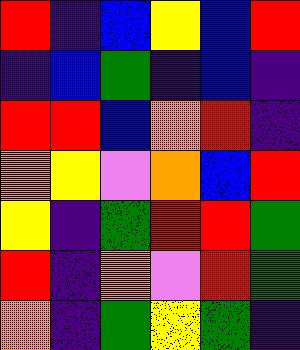[["red", "indigo", "blue", "yellow", "blue", "red"], ["indigo", "blue", "green", "indigo", "blue", "indigo"], ["red", "red", "blue", "orange", "red", "indigo"], ["orange", "yellow", "violet", "orange", "blue", "red"], ["yellow", "indigo", "green", "red", "red", "green"], ["red", "indigo", "orange", "violet", "red", "green"], ["orange", "indigo", "green", "yellow", "green", "indigo"]]